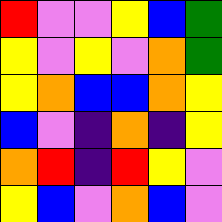[["red", "violet", "violet", "yellow", "blue", "green"], ["yellow", "violet", "yellow", "violet", "orange", "green"], ["yellow", "orange", "blue", "blue", "orange", "yellow"], ["blue", "violet", "indigo", "orange", "indigo", "yellow"], ["orange", "red", "indigo", "red", "yellow", "violet"], ["yellow", "blue", "violet", "orange", "blue", "violet"]]